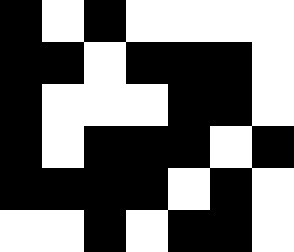[["black", "white", "black", "white", "white", "white", "white"], ["black", "black", "white", "black", "black", "black", "white"], ["black", "white", "white", "white", "black", "black", "white"], ["black", "white", "black", "black", "black", "white", "black"], ["black", "black", "black", "black", "white", "black", "white"], ["white", "white", "black", "white", "black", "black", "white"]]